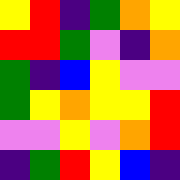[["yellow", "red", "indigo", "green", "orange", "yellow"], ["red", "red", "green", "violet", "indigo", "orange"], ["green", "indigo", "blue", "yellow", "violet", "violet"], ["green", "yellow", "orange", "yellow", "yellow", "red"], ["violet", "violet", "yellow", "violet", "orange", "red"], ["indigo", "green", "red", "yellow", "blue", "indigo"]]